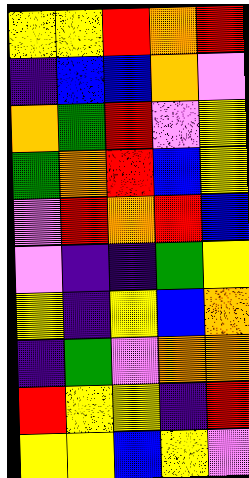[["yellow", "yellow", "red", "orange", "red"], ["indigo", "blue", "blue", "orange", "violet"], ["orange", "green", "red", "violet", "yellow"], ["green", "orange", "red", "blue", "yellow"], ["violet", "red", "orange", "red", "blue"], ["violet", "indigo", "indigo", "green", "yellow"], ["yellow", "indigo", "yellow", "blue", "orange"], ["indigo", "green", "violet", "orange", "orange"], ["red", "yellow", "yellow", "indigo", "red"], ["yellow", "yellow", "blue", "yellow", "violet"]]